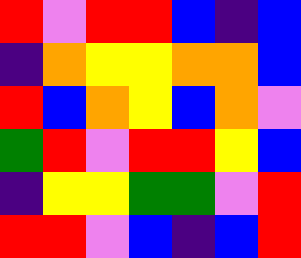[["red", "violet", "red", "red", "blue", "indigo", "blue"], ["indigo", "orange", "yellow", "yellow", "orange", "orange", "blue"], ["red", "blue", "orange", "yellow", "blue", "orange", "violet"], ["green", "red", "violet", "red", "red", "yellow", "blue"], ["indigo", "yellow", "yellow", "green", "green", "violet", "red"], ["red", "red", "violet", "blue", "indigo", "blue", "red"]]